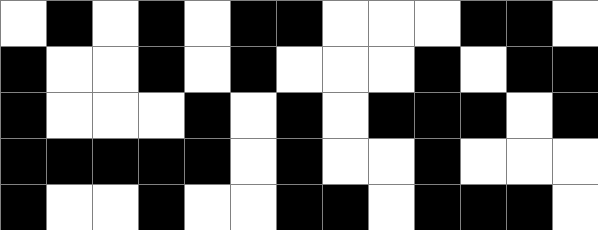[["white", "black", "white", "black", "white", "black", "black", "white", "white", "white", "black", "black", "white"], ["black", "white", "white", "black", "white", "black", "white", "white", "white", "black", "white", "black", "black"], ["black", "white", "white", "white", "black", "white", "black", "white", "black", "black", "black", "white", "black"], ["black", "black", "black", "black", "black", "white", "black", "white", "white", "black", "white", "white", "white"], ["black", "white", "white", "black", "white", "white", "black", "black", "white", "black", "black", "black", "white"]]